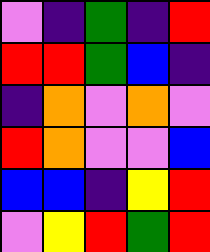[["violet", "indigo", "green", "indigo", "red"], ["red", "red", "green", "blue", "indigo"], ["indigo", "orange", "violet", "orange", "violet"], ["red", "orange", "violet", "violet", "blue"], ["blue", "blue", "indigo", "yellow", "red"], ["violet", "yellow", "red", "green", "red"]]